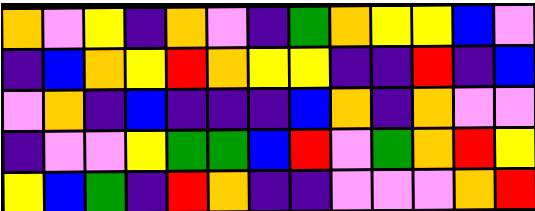[["orange", "violet", "yellow", "indigo", "orange", "violet", "indigo", "green", "orange", "yellow", "yellow", "blue", "violet"], ["indigo", "blue", "orange", "yellow", "red", "orange", "yellow", "yellow", "indigo", "indigo", "red", "indigo", "blue"], ["violet", "orange", "indigo", "blue", "indigo", "indigo", "indigo", "blue", "orange", "indigo", "orange", "violet", "violet"], ["indigo", "violet", "violet", "yellow", "green", "green", "blue", "red", "violet", "green", "orange", "red", "yellow"], ["yellow", "blue", "green", "indigo", "red", "orange", "indigo", "indigo", "violet", "violet", "violet", "orange", "red"]]